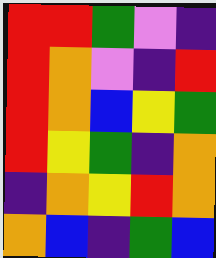[["red", "red", "green", "violet", "indigo"], ["red", "orange", "violet", "indigo", "red"], ["red", "orange", "blue", "yellow", "green"], ["red", "yellow", "green", "indigo", "orange"], ["indigo", "orange", "yellow", "red", "orange"], ["orange", "blue", "indigo", "green", "blue"]]